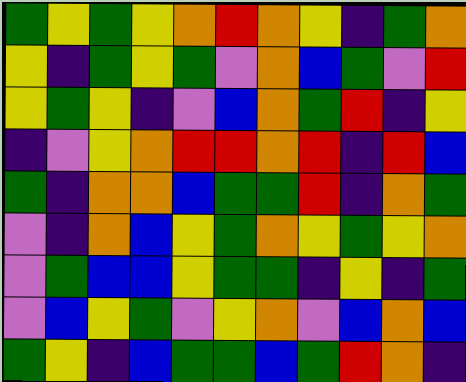[["green", "yellow", "green", "yellow", "orange", "red", "orange", "yellow", "indigo", "green", "orange"], ["yellow", "indigo", "green", "yellow", "green", "violet", "orange", "blue", "green", "violet", "red"], ["yellow", "green", "yellow", "indigo", "violet", "blue", "orange", "green", "red", "indigo", "yellow"], ["indigo", "violet", "yellow", "orange", "red", "red", "orange", "red", "indigo", "red", "blue"], ["green", "indigo", "orange", "orange", "blue", "green", "green", "red", "indigo", "orange", "green"], ["violet", "indigo", "orange", "blue", "yellow", "green", "orange", "yellow", "green", "yellow", "orange"], ["violet", "green", "blue", "blue", "yellow", "green", "green", "indigo", "yellow", "indigo", "green"], ["violet", "blue", "yellow", "green", "violet", "yellow", "orange", "violet", "blue", "orange", "blue"], ["green", "yellow", "indigo", "blue", "green", "green", "blue", "green", "red", "orange", "indigo"]]